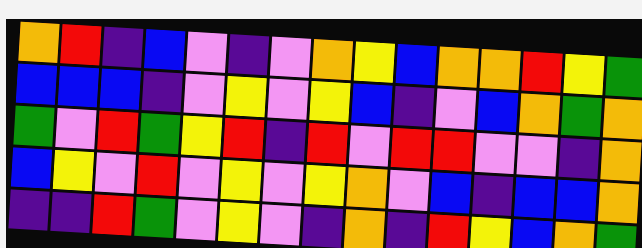[["orange", "red", "indigo", "blue", "violet", "indigo", "violet", "orange", "yellow", "blue", "orange", "orange", "red", "yellow", "green"], ["blue", "blue", "blue", "indigo", "violet", "yellow", "violet", "yellow", "blue", "indigo", "violet", "blue", "orange", "green", "orange"], ["green", "violet", "red", "green", "yellow", "red", "indigo", "red", "violet", "red", "red", "violet", "violet", "indigo", "orange"], ["blue", "yellow", "violet", "red", "violet", "yellow", "violet", "yellow", "orange", "violet", "blue", "indigo", "blue", "blue", "orange"], ["indigo", "indigo", "red", "green", "violet", "yellow", "violet", "indigo", "orange", "indigo", "red", "yellow", "blue", "orange", "green"]]